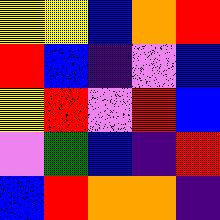[["yellow", "yellow", "blue", "orange", "red"], ["red", "blue", "indigo", "violet", "blue"], ["yellow", "red", "violet", "red", "blue"], ["violet", "green", "blue", "indigo", "red"], ["blue", "red", "orange", "orange", "indigo"]]